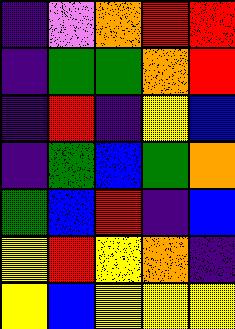[["indigo", "violet", "orange", "red", "red"], ["indigo", "green", "green", "orange", "red"], ["indigo", "red", "indigo", "yellow", "blue"], ["indigo", "green", "blue", "green", "orange"], ["green", "blue", "red", "indigo", "blue"], ["yellow", "red", "yellow", "orange", "indigo"], ["yellow", "blue", "yellow", "yellow", "yellow"]]